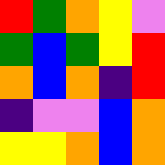[["red", "green", "orange", "yellow", "violet"], ["green", "blue", "green", "yellow", "red"], ["orange", "blue", "orange", "indigo", "red"], ["indigo", "violet", "violet", "blue", "orange"], ["yellow", "yellow", "orange", "blue", "orange"]]